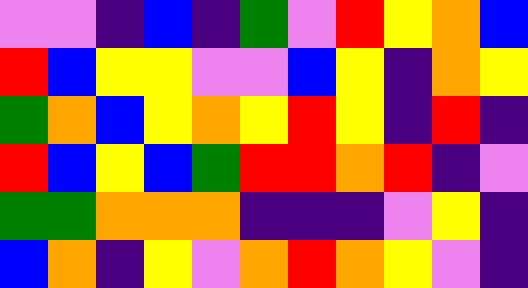[["violet", "violet", "indigo", "blue", "indigo", "green", "violet", "red", "yellow", "orange", "blue"], ["red", "blue", "yellow", "yellow", "violet", "violet", "blue", "yellow", "indigo", "orange", "yellow"], ["green", "orange", "blue", "yellow", "orange", "yellow", "red", "yellow", "indigo", "red", "indigo"], ["red", "blue", "yellow", "blue", "green", "red", "red", "orange", "red", "indigo", "violet"], ["green", "green", "orange", "orange", "orange", "indigo", "indigo", "indigo", "violet", "yellow", "indigo"], ["blue", "orange", "indigo", "yellow", "violet", "orange", "red", "orange", "yellow", "violet", "indigo"]]